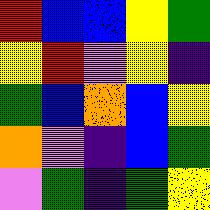[["red", "blue", "blue", "yellow", "green"], ["yellow", "red", "violet", "yellow", "indigo"], ["green", "blue", "orange", "blue", "yellow"], ["orange", "violet", "indigo", "blue", "green"], ["violet", "green", "indigo", "green", "yellow"]]